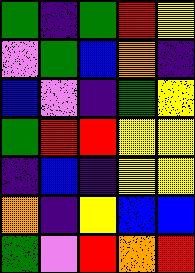[["green", "indigo", "green", "red", "yellow"], ["violet", "green", "blue", "orange", "indigo"], ["blue", "violet", "indigo", "green", "yellow"], ["green", "red", "red", "yellow", "yellow"], ["indigo", "blue", "indigo", "yellow", "yellow"], ["orange", "indigo", "yellow", "blue", "blue"], ["green", "violet", "red", "orange", "red"]]